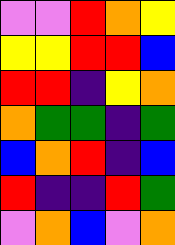[["violet", "violet", "red", "orange", "yellow"], ["yellow", "yellow", "red", "red", "blue"], ["red", "red", "indigo", "yellow", "orange"], ["orange", "green", "green", "indigo", "green"], ["blue", "orange", "red", "indigo", "blue"], ["red", "indigo", "indigo", "red", "green"], ["violet", "orange", "blue", "violet", "orange"]]